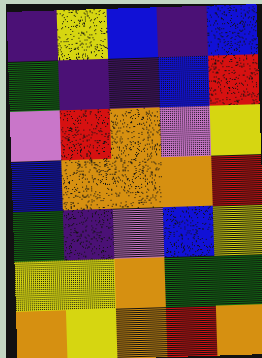[["indigo", "yellow", "blue", "indigo", "blue"], ["green", "indigo", "indigo", "blue", "red"], ["violet", "red", "orange", "violet", "yellow"], ["blue", "orange", "orange", "orange", "red"], ["green", "indigo", "violet", "blue", "yellow"], ["yellow", "yellow", "orange", "green", "green"], ["orange", "yellow", "orange", "red", "orange"]]